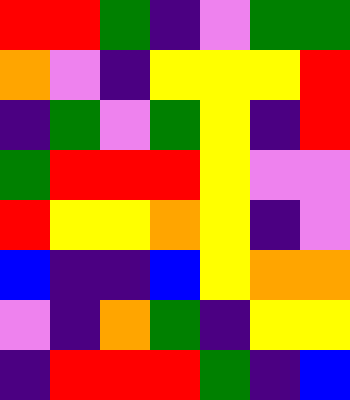[["red", "red", "green", "indigo", "violet", "green", "green"], ["orange", "violet", "indigo", "yellow", "yellow", "yellow", "red"], ["indigo", "green", "violet", "green", "yellow", "indigo", "red"], ["green", "red", "red", "red", "yellow", "violet", "violet"], ["red", "yellow", "yellow", "orange", "yellow", "indigo", "violet"], ["blue", "indigo", "indigo", "blue", "yellow", "orange", "orange"], ["violet", "indigo", "orange", "green", "indigo", "yellow", "yellow"], ["indigo", "red", "red", "red", "green", "indigo", "blue"]]